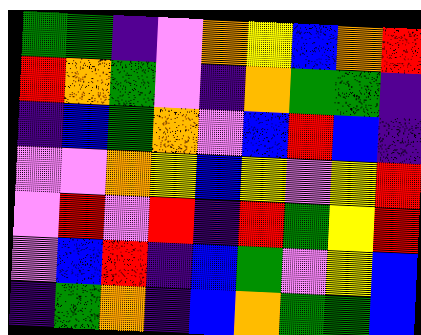[["green", "green", "indigo", "violet", "orange", "yellow", "blue", "orange", "red"], ["red", "orange", "green", "violet", "indigo", "orange", "green", "green", "indigo"], ["indigo", "blue", "green", "orange", "violet", "blue", "red", "blue", "indigo"], ["violet", "violet", "orange", "yellow", "blue", "yellow", "violet", "yellow", "red"], ["violet", "red", "violet", "red", "indigo", "red", "green", "yellow", "red"], ["violet", "blue", "red", "indigo", "blue", "green", "violet", "yellow", "blue"], ["indigo", "green", "orange", "indigo", "blue", "orange", "green", "green", "blue"]]